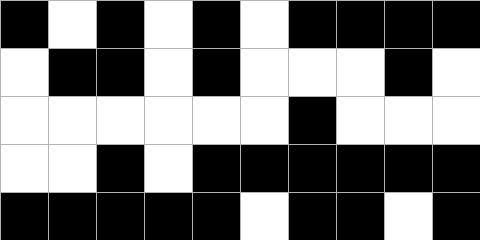[["black", "white", "black", "white", "black", "white", "black", "black", "black", "black"], ["white", "black", "black", "white", "black", "white", "white", "white", "black", "white"], ["white", "white", "white", "white", "white", "white", "black", "white", "white", "white"], ["white", "white", "black", "white", "black", "black", "black", "black", "black", "black"], ["black", "black", "black", "black", "black", "white", "black", "black", "white", "black"]]